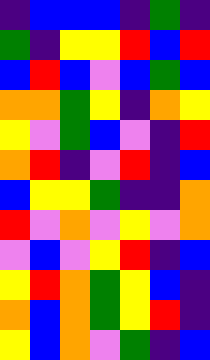[["indigo", "blue", "blue", "blue", "indigo", "green", "indigo"], ["green", "indigo", "yellow", "yellow", "red", "blue", "red"], ["blue", "red", "blue", "violet", "blue", "green", "blue"], ["orange", "orange", "green", "yellow", "indigo", "orange", "yellow"], ["yellow", "violet", "green", "blue", "violet", "indigo", "red"], ["orange", "red", "indigo", "violet", "red", "indigo", "blue"], ["blue", "yellow", "yellow", "green", "indigo", "indigo", "orange"], ["red", "violet", "orange", "violet", "yellow", "violet", "orange"], ["violet", "blue", "violet", "yellow", "red", "indigo", "blue"], ["yellow", "red", "orange", "green", "yellow", "blue", "indigo"], ["orange", "blue", "orange", "green", "yellow", "red", "indigo"], ["yellow", "blue", "orange", "violet", "green", "indigo", "blue"]]